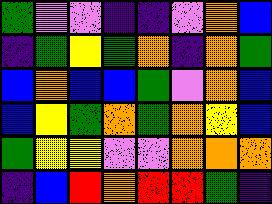[["green", "violet", "violet", "indigo", "indigo", "violet", "orange", "blue"], ["indigo", "green", "yellow", "green", "orange", "indigo", "orange", "green"], ["blue", "orange", "blue", "blue", "green", "violet", "orange", "blue"], ["blue", "yellow", "green", "orange", "green", "orange", "yellow", "blue"], ["green", "yellow", "yellow", "violet", "violet", "orange", "orange", "orange"], ["indigo", "blue", "red", "orange", "red", "red", "green", "indigo"]]